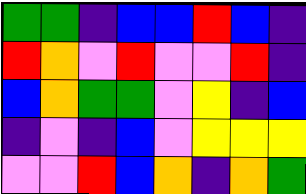[["green", "green", "indigo", "blue", "blue", "red", "blue", "indigo"], ["red", "orange", "violet", "red", "violet", "violet", "red", "indigo"], ["blue", "orange", "green", "green", "violet", "yellow", "indigo", "blue"], ["indigo", "violet", "indigo", "blue", "violet", "yellow", "yellow", "yellow"], ["violet", "violet", "red", "blue", "orange", "indigo", "orange", "green"]]